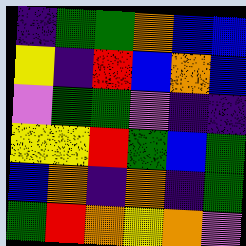[["indigo", "green", "green", "orange", "blue", "blue"], ["yellow", "indigo", "red", "blue", "orange", "blue"], ["violet", "green", "green", "violet", "indigo", "indigo"], ["yellow", "yellow", "red", "green", "blue", "green"], ["blue", "orange", "indigo", "orange", "indigo", "green"], ["green", "red", "orange", "yellow", "orange", "violet"]]